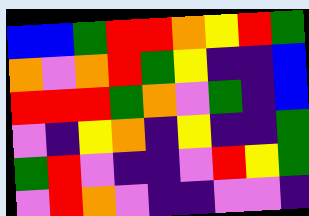[["blue", "blue", "green", "red", "red", "orange", "yellow", "red", "green"], ["orange", "violet", "orange", "red", "green", "yellow", "indigo", "indigo", "blue"], ["red", "red", "red", "green", "orange", "violet", "green", "indigo", "blue"], ["violet", "indigo", "yellow", "orange", "indigo", "yellow", "indigo", "indigo", "green"], ["green", "red", "violet", "indigo", "indigo", "violet", "red", "yellow", "green"], ["violet", "red", "orange", "violet", "indigo", "indigo", "violet", "violet", "indigo"]]